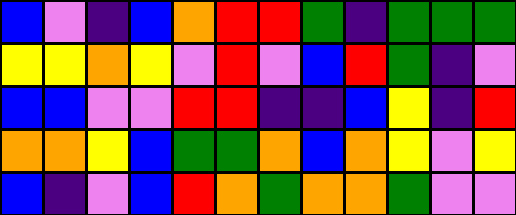[["blue", "violet", "indigo", "blue", "orange", "red", "red", "green", "indigo", "green", "green", "green"], ["yellow", "yellow", "orange", "yellow", "violet", "red", "violet", "blue", "red", "green", "indigo", "violet"], ["blue", "blue", "violet", "violet", "red", "red", "indigo", "indigo", "blue", "yellow", "indigo", "red"], ["orange", "orange", "yellow", "blue", "green", "green", "orange", "blue", "orange", "yellow", "violet", "yellow"], ["blue", "indigo", "violet", "blue", "red", "orange", "green", "orange", "orange", "green", "violet", "violet"]]